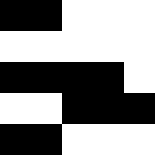[["black", "black", "white", "white", "white"], ["white", "white", "white", "white", "white"], ["black", "black", "black", "black", "white"], ["white", "white", "black", "black", "black"], ["black", "black", "white", "white", "white"]]